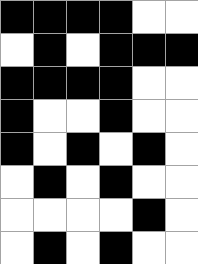[["black", "black", "black", "black", "white", "white"], ["white", "black", "white", "black", "black", "black"], ["black", "black", "black", "black", "white", "white"], ["black", "white", "white", "black", "white", "white"], ["black", "white", "black", "white", "black", "white"], ["white", "black", "white", "black", "white", "white"], ["white", "white", "white", "white", "black", "white"], ["white", "black", "white", "black", "white", "white"]]